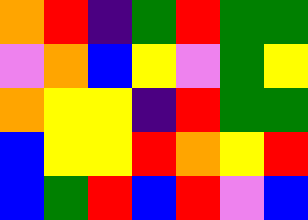[["orange", "red", "indigo", "green", "red", "green", "green"], ["violet", "orange", "blue", "yellow", "violet", "green", "yellow"], ["orange", "yellow", "yellow", "indigo", "red", "green", "green"], ["blue", "yellow", "yellow", "red", "orange", "yellow", "red"], ["blue", "green", "red", "blue", "red", "violet", "blue"]]